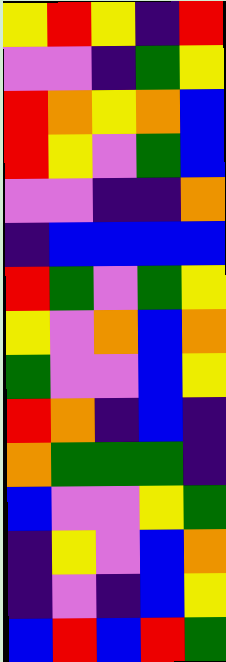[["yellow", "red", "yellow", "indigo", "red"], ["violet", "violet", "indigo", "green", "yellow"], ["red", "orange", "yellow", "orange", "blue"], ["red", "yellow", "violet", "green", "blue"], ["violet", "violet", "indigo", "indigo", "orange"], ["indigo", "blue", "blue", "blue", "blue"], ["red", "green", "violet", "green", "yellow"], ["yellow", "violet", "orange", "blue", "orange"], ["green", "violet", "violet", "blue", "yellow"], ["red", "orange", "indigo", "blue", "indigo"], ["orange", "green", "green", "green", "indigo"], ["blue", "violet", "violet", "yellow", "green"], ["indigo", "yellow", "violet", "blue", "orange"], ["indigo", "violet", "indigo", "blue", "yellow"], ["blue", "red", "blue", "red", "green"]]